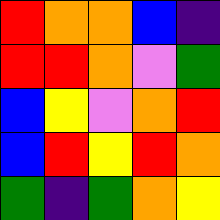[["red", "orange", "orange", "blue", "indigo"], ["red", "red", "orange", "violet", "green"], ["blue", "yellow", "violet", "orange", "red"], ["blue", "red", "yellow", "red", "orange"], ["green", "indigo", "green", "orange", "yellow"]]